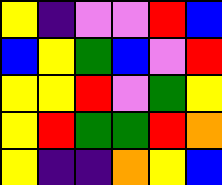[["yellow", "indigo", "violet", "violet", "red", "blue"], ["blue", "yellow", "green", "blue", "violet", "red"], ["yellow", "yellow", "red", "violet", "green", "yellow"], ["yellow", "red", "green", "green", "red", "orange"], ["yellow", "indigo", "indigo", "orange", "yellow", "blue"]]